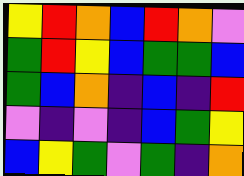[["yellow", "red", "orange", "blue", "red", "orange", "violet"], ["green", "red", "yellow", "blue", "green", "green", "blue"], ["green", "blue", "orange", "indigo", "blue", "indigo", "red"], ["violet", "indigo", "violet", "indigo", "blue", "green", "yellow"], ["blue", "yellow", "green", "violet", "green", "indigo", "orange"]]